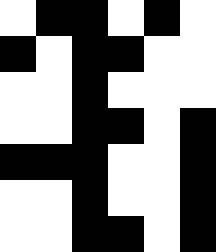[["white", "black", "black", "white", "black", "white"], ["black", "white", "black", "black", "white", "white"], ["white", "white", "black", "white", "white", "white"], ["white", "white", "black", "black", "white", "black"], ["black", "black", "black", "white", "white", "black"], ["white", "white", "black", "white", "white", "black"], ["white", "white", "black", "black", "white", "black"]]